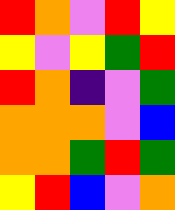[["red", "orange", "violet", "red", "yellow"], ["yellow", "violet", "yellow", "green", "red"], ["red", "orange", "indigo", "violet", "green"], ["orange", "orange", "orange", "violet", "blue"], ["orange", "orange", "green", "red", "green"], ["yellow", "red", "blue", "violet", "orange"]]